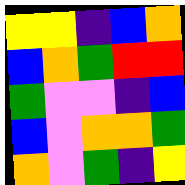[["yellow", "yellow", "indigo", "blue", "orange"], ["blue", "orange", "green", "red", "red"], ["green", "violet", "violet", "indigo", "blue"], ["blue", "violet", "orange", "orange", "green"], ["orange", "violet", "green", "indigo", "yellow"]]